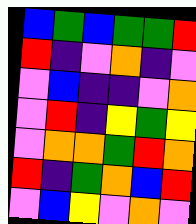[["blue", "green", "blue", "green", "green", "red"], ["red", "indigo", "violet", "orange", "indigo", "violet"], ["violet", "blue", "indigo", "indigo", "violet", "orange"], ["violet", "red", "indigo", "yellow", "green", "yellow"], ["violet", "orange", "orange", "green", "red", "orange"], ["red", "indigo", "green", "orange", "blue", "red"], ["violet", "blue", "yellow", "violet", "orange", "violet"]]